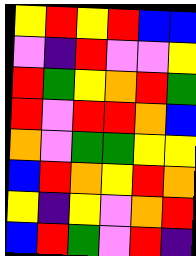[["yellow", "red", "yellow", "red", "blue", "blue"], ["violet", "indigo", "red", "violet", "violet", "yellow"], ["red", "green", "yellow", "orange", "red", "green"], ["red", "violet", "red", "red", "orange", "blue"], ["orange", "violet", "green", "green", "yellow", "yellow"], ["blue", "red", "orange", "yellow", "red", "orange"], ["yellow", "indigo", "yellow", "violet", "orange", "red"], ["blue", "red", "green", "violet", "red", "indigo"]]